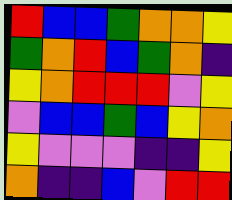[["red", "blue", "blue", "green", "orange", "orange", "yellow"], ["green", "orange", "red", "blue", "green", "orange", "indigo"], ["yellow", "orange", "red", "red", "red", "violet", "yellow"], ["violet", "blue", "blue", "green", "blue", "yellow", "orange"], ["yellow", "violet", "violet", "violet", "indigo", "indigo", "yellow"], ["orange", "indigo", "indigo", "blue", "violet", "red", "red"]]